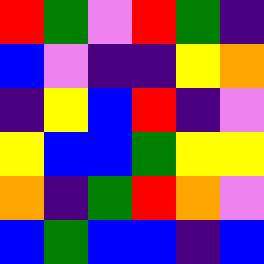[["red", "green", "violet", "red", "green", "indigo"], ["blue", "violet", "indigo", "indigo", "yellow", "orange"], ["indigo", "yellow", "blue", "red", "indigo", "violet"], ["yellow", "blue", "blue", "green", "yellow", "yellow"], ["orange", "indigo", "green", "red", "orange", "violet"], ["blue", "green", "blue", "blue", "indigo", "blue"]]